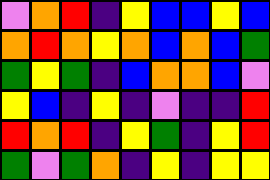[["violet", "orange", "red", "indigo", "yellow", "blue", "blue", "yellow", "blue"], ["orange", "red", "orange", "yellow", "orange", "blue", "orange", "blue", "green"], ["green", "yellow", "green", "indigo", "blue", "orange", "orange", "blue", "violet"], ["yellow", "blue", "indigo", "yellow", "indigo", "violet", "indigo", "indigo", "red"], ["red", "orange", "red", "indigo", "yellow", "green", "indigo", "yellow", "red"], ["green", "violet", "green", "orange", "indigo", "yellow", "indigo", "yellow", "yellow"]]